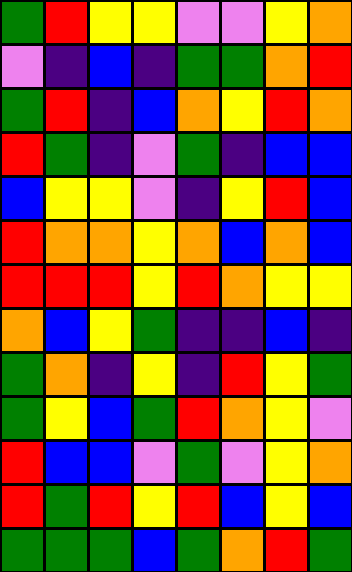[["green", "red", "yellow", "yellow", "violet", "violet", "yellow", "orange"], ["violet", "indigo", "blue", "indigo", "green", "green", "orange", "red"], ["green", "red", "indigo", "blue", "orange", "yellow", "red", "orange"], ["red", "green", "indigo", "violet", "green", "indigo", "blue", "blue"], ["blue", "yellow", "yellow", "violet", "indigo", "yellow", "red", "blue"], ["red", "orange", "orange", "yellow", "orange", "blue", "orange", "blue"], ["red", "red", "red", "yellow", "red", "orange", "yellow", "yellow"], ["orange", "blue", "yellow", "green", "indigo", "indigo", "blue", "indigo"], ["green", "orange", "indigo", "yellow", "indigo", "red", "yellow", "green"], ["green", "yellow", "blue", "green", "red", "orange", "yellow", "violet"], ["red", "blue", "blue", "violet", "green", "violet", "yellow", "orange"], ["red", "green", "red", "yellow", "red", "blue", "yellow", "blue"], ["green", "green", "green", "blue", "green", "orange", "red", "green"]]